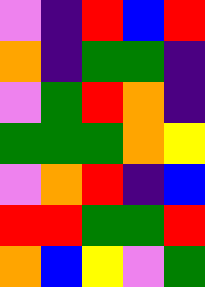[["violet", "indigo", "red", "blue", "red"], ["orange", "indigo", "green", "green", "indigo"], ["violet", "green", "red", "orange", "indigo"], ["green", "green", "green", "orange", "yellow"], ["violet", "orange", "red", "indigo", "blue"], ["red", "red", "green", "green", "red"], ["orange", "blue", "yellow", "violet", "green"]]